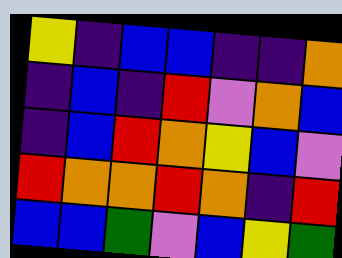[["yellow", "indigo", "blue", "blue", "indigo", "indigo", "orange"], ["indigo", "blue", "indigo", "red", "violet", "orange", "blue"], ["indigo", "blue", "red", "orange", "yellow", "blue", "violet"], ["red", "orange", "orange", "red", "orange", "indigo", "red"], ["blue", "blue", "green", "violet", "blue", "yellow", "green"]]